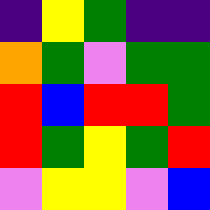[["indigo", "yellow", "green", "indigo", "indigo"], ["orange", "green", "violet", "green", "green"], ["red", "blue", "red", "red", "green"], ["red", "green", "yellow", "green", "red"], ["violet", "yellow", "yellow", "violet", "blue"]]